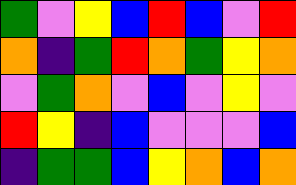[["green", "violet", "yellow", "blue", "red", "blue", "violet", "red"], ["orange", "indigo", "green", "red", "orange", "green", "yellow", "orange"], ["violet", "green", "orange", "violet", "blue", "violet", "yellow", "violet"], ["red", "yellow", "indigo", "blue", "violet", "violet", "violet", "blue"], ["indigo", "green", "green", "blue", "yellow", "orange", "blue", "orange"]]